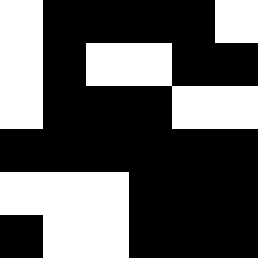[["white", "black", "black", "black", "black", "white"], ["white", "black", "white", "white", "black", "black"], ["white", "black", "black", "black", "white", "white"], ["black", "black", "black", "black", "black", "black"], ["white", "white", "white", "black", "black", "black"], ["black", "white", "white", "black", "black", "black"]]